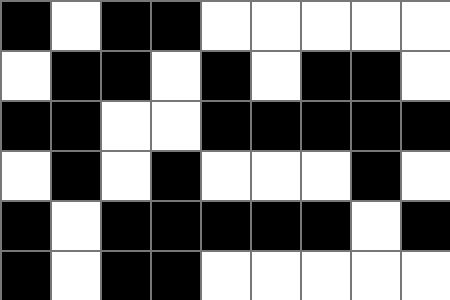[["black", "white", "black", "black", "white", "white", "white", "white", "white"], ["white", "black", "black", "white", "black", "white", "black", "black", "white"], ["black", "black", "white", "white", "black", "black", "black", "black", "black"], ["white", "black", "white", "black", "white", "white", "white", "black", "white"], ["black", "white", "black", "black", "black", "black", "black", "white", "black"], ["black", "white", "black", "black", "white", "white", "white", "white", "white"]]